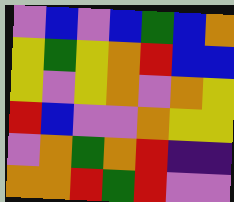[["violet", "blue", "violet", "blue", "green", "blue", "orange"], ["yellow", "green", "yellow", "orange", "red", "blue", "blue"], ["yellow", "violet", "yellow", "orange", "violet", "orange", "yellow"], ["red", "blue", "violet", "violet", "orange", "yellow", "yellow"], ["violet", "orange", "green", "orange", "red", "indigo", "indigo"], ["orange", "orange", "red", "green", "red", "violet", "violet"]]